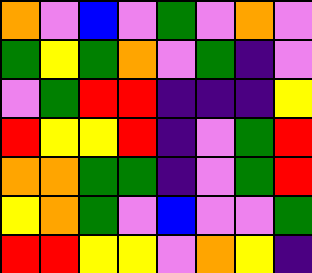[["orange", "violet", "blue", "violet", "green", "violet", "orange", "violet"], ["green", "yellow", "green", "orange", "violet", "green", "indigo", "violet"], ["violet", "green", "red", "red", "indigo", "indigo", "indigo", "yellow"], ["red", "yellow", "yellow", "red", "indigo", "violet", "green", "red"], ["orange", "orange", "green", "green", "indigo", "violet", "green", "red"], ["yellow", "orange", "green", "violet", "blue", "violet", "violet", "green"], ["red", "red", "yellow", "yellow", "violet", "orange", "yellow", "indigo"]]